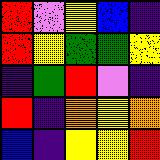[["red", "violet", "yellow", "blue", "indigo"], ["red", "yellow", "green", "green", "yellow"], ["indigo", "green", "red", "violet", "indigo"], ["red", "indigo", "orange", "yellow", "orange"], ["blue", "indigo", "yellow", "yellow", "red"]]